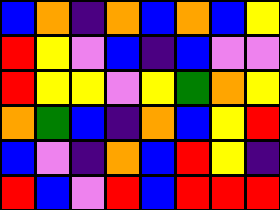[["blue", "orange", "indigo", "orange", "blue", "orange", "blue", "yellow"], ["red", "yellow", "violet", "blue", "indigo", "blue", "violet", "violet"], ["red", "yellow", "yellow", "violet", "yellow", "green", "orange", "yellow"], ["orange", "green", "blue", "indigo", "orange", "blue", "yellow", "red"], ["blue", "violet", "indigo", "orange", "blue", "red", "yellow", "indigo"], ["red", "blue", "violet", "red", "blue", "red", "red", "red"]]